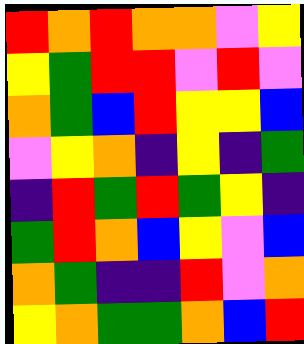[["red", "orange", "red", "orange", "orange", "violet", "yellow"], ["yellow", "green", "red", "red", "violet", "red", "violet"], ["orange", "green", "blue", "red", "yellow", "yellow", "blue"], ["violet", "yellow", "orange", "indigo", "yellow", "indigo", "green"], ["indigo", "red", "green", "red", "green", "yellow", "indigo"], ["green", "red", "orange", "blue", "yellow", "violet", "blue"], ["orange", "green", "indigo", "indigo", "red", "violet", "orange"], ["yellow", "orange", "green", "green", "orange", "blue", "red"]]